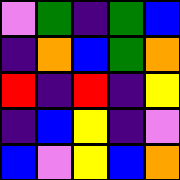[["violet", "green", "indigo", "green", "blue"], ["indigo", "orange", "blue", "green", "orange"], ["red", "indigo", "red", "indigo", "yellow"], ["indigo", "blue", "yellow", "indigo", "violet"], ["blue", "violet", "yellow", "blue", "orange"]]